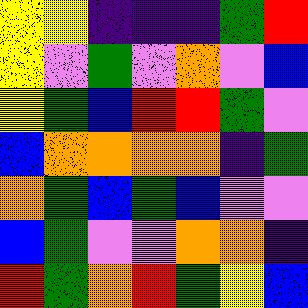[["yellow", "yellow", "indigo", "indigo", "indigo", "green", "red"], ["yellow", "violet", "green", "violet", "orange", "violet", "blue"], ["yellow", "green", "blue", "red", "red", "green", "violet"], ["blue", "orange", "orange", "orange", "orange", "indigo", "green"], ["orange", "green", "blue", "green", "blue", "violet", "violet"], ["blue", "green", "violet", "violet", "orange", "orange", "indigo"], ["red", "green", "orange", "red", "green", "yellow", "blue"]]